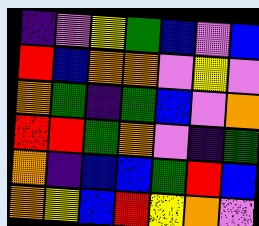[["indigo", "violet", "yellow", "green", "blue", "violet", "blue"], ["red", "blue", "orange", "orange", "violet", "yellow", "violet"], ["orange", "green", "indigo", "green", "blue", "violet", "orange"], ["red", "red", "green", "orange", "violet", "indigo", "green"], ["orange", "indigo", "blue", "blue", "green", "red", "blue"], ["orange", "yellow", "blue", "red", "yellow", "orange", "violet"]]